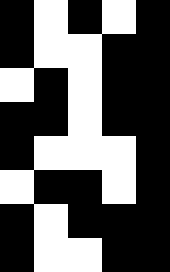[["black", "white", "black", "white", "black"], ["black", "white", "white", "black", "black"], ["white", "black", "white", "black", "black"], ["black", "black", "white", "black", "black"], ["black", "white", "white", "white", "black"], ["white", "black", "black", "white", "black"], ["black", "white", "black", "black", "black"], ["black", "white", "white", "black", "black"]]